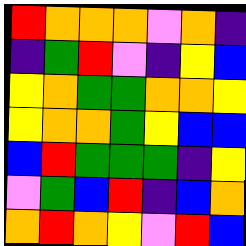[["red", "orange", "orange", "orange", "violet", "orange", "indigo"], ["indigo", "green", "red", "violet", "indigo", "yellow", "blue"], ["yellow", "orange", "green", "green", "orange", "orange", "yellow"], ["yellow", "orange", "orange", "green", "yellow", "blue", "blue"], ["blue", "red", "green", "green", "green", "indigo", "yellow"], ["violet", "green", "blue", "red", "indigo", "blue", "orange"], ["orange", "red", "orange", "yellow", "violet", "red", "blue"]]